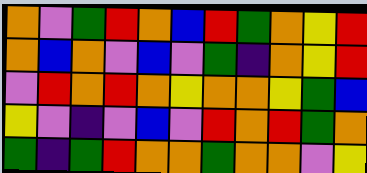[["orange", "violet", "green", "red", "orange", "blue", "red", "green", "orange", "yellow", "red"], ["orange", "blue", "orange", "violet", "blue", "violet", "green", "indigo", "orange", "yellow", "red"], ["violet", "red", "orange", "red", "orange", "yellow", "orange", "orange", "yellow", "green", "blue"], ["yellow", "violet", "indigo", "violet", "blue", "violet", "red", "orange", "red", "green", "orange"], ["green", "indigo", "green", "red", "orange", "orange", "green", "orange", "orange", "violet", "yellow"]]